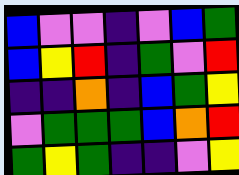[["blue", "violet", "violet", "indigo", "violet", "blue", "green"], ["blue", "yellow", "red", "indigo", "green", "violet", "red"], ["indigo", "indigo", "orange", "indigo", "blue", "green", "yellow"], ["violet", "green", "green", "green", "blue", "orange", "red"], ["green", "yellow", "green", "indigo", "indigo", "violet", "yellow"]]